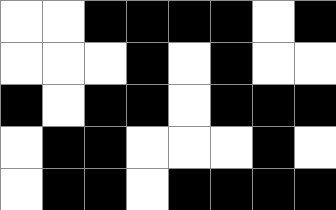[["white", "white", "black", "black", "black", "black", "white", "black"], ["white", "white", "white", "black", "white", "black", "white", "white"], ["black", "white", "black", "black", "white", "black", "black", "black"], ["white", "black", "black", "white", "white", "white", "black", "white"], ["white", "black", "black", "white", "black", "black", "black", "black"]]